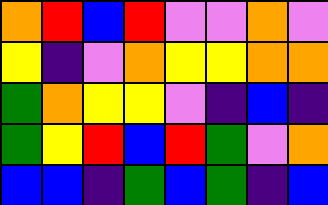[["orange", "red", "blue", "red", "violet", "violet", "orange", "violet"], ["yellow", "indigo", "violet", "orange", "yellow", "yellow", "orange", "orange"], ["green", "orange", "yellow", "yellow", "violet", "indigo", "blue", "indigo"], ["green", "yellow", "red", "blue", "red", "green", "violet", "orange"], ["blue", "blue", "indigo", "green", "blue", "green", "indigo", "blue"]]